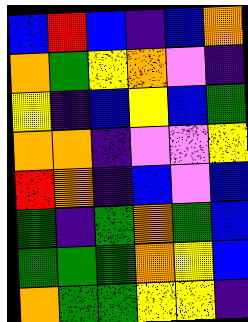[["blue", "red", "blue", "indigo", "blue", "orange"], ["orange", "green", "yellow", "orange", "violet", "indigo"], ["yellow", "indigo", "blue", "yellow", "blue", "green"], ["orange", "orange", "indigo", "violet", "violet", "yellow"], ["red", "orange", "indigo", "blue", "violet", "blue"], ["green", "indigo", "green", "orange", "green", "blue"], ["green", "green", "green", "orange", "yellow", "blue"], ["orange", "green", "green", "yellow", "yellow", "indigo"]]